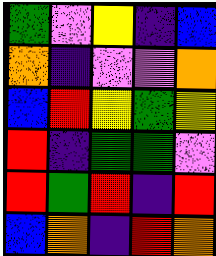[["green", "violet", "yellow", "indigo", "blue"], ["orange", "indigo", "violet", "violet", "orange"], ["blue", "red", "yellow", "green", "yellow"], ["red", "indigo", "green", "green", "violet"], ["red", "green", "red", "indigo", "red"], ["blue", "orange", "indigo", "red", "orange"]]